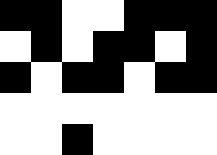[["black", "black", "white", "white", "black", "black", "black"], ["white", "black", "white", "black", "black", "white", "black"], ["black", "white", "black", "black", "white", "black", "black"], ["white", "white", "white", "white", "white", "white", "white"], ["white", "white", "black", "white", "white", "white", "white"]]